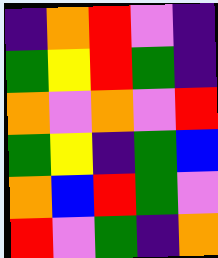[["indigo", "orange", "red", "violet", "indigo"], ["green", "yellow", "red", "green", "indigo"], ["orange", "violet", "orange", "violet", "red"], ["green", "yellow", "indigo", "green", "blue"], ["orange", "blue", "red", "green", "violet"], ["red", "violet", "green", "indigo", "orange"]]